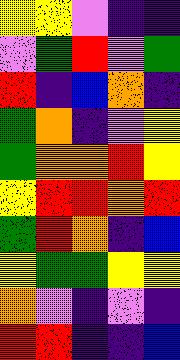[["yellow", "yellow", "violet", "indigo", "indigo"], ["violet", "green", "red", "violet", "green"], ["red", "indigo", "blue", "orange", "indigo"], ["green", "orange", "indigo", "violet", "yellow"], ["green", "orange", "orange", "red", "yellow"], ["yellow", "red", "red", "orange", "red"], ["green", "red", "orange", "indigo", "blue"], ["yellow", "green", "green", "yellow", "yellow"], ["orange", "violet", "indigo", "violet", "indigo"], ["red", "red", "indigo", "indigo", "blue"]]